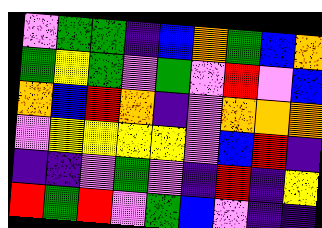[["violet", "green", "green", "indigo", "blue", "orange", "green", "blue", "orange"], ["green", "yellow", "green", "violet", "green", "violet", "red", "violet", "blue"], ["orange", "blue", "red", "orange", "indigo", "violet", "orange", "orange", "orange"], ["violet", "yellow", "yellow", "yellow", "yellow", "violet", "blue", "red", "indigo"], ["indigo", "indigo", "violet", "green", "violet", "indigo", "red", "indigo", "yellow"], ["red", "green", "red", "violet", "green", "blue", "violet", "indigo", "indigo"]]